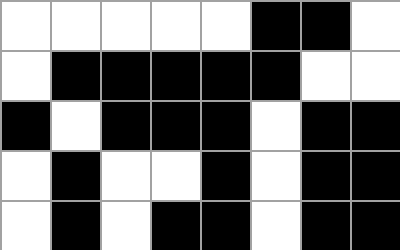[["white", "white", "white", "white", "white", "black", "black", "white"], ["white", "black", "black", "black", "black", "black", "white", "white"], ["black", "white", "black", "black", "black", "white", "black", "black"], ["white", "black", "white", "white", "black", "white", "black", "black"], ["white", "black", "white", "black", "black", "white", "black", "black"]]